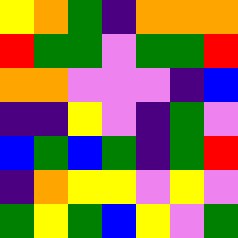[["yellow", "orange", "green", "indigo", "orange", "orange", "orange"], ["red", "green", "green", "violet", "green", "green", "red"], ["orange", "orange", "violet", "violet", "violet", "indigo", "blue"], ["indigo", "indigo", "yellow", "violet", "indigo", "green", "violet"], ["blue", "green", "blue", "green", "indigo", "green", "red"], ["indigo", "orange", "yellow", "yellow", "violet", "yellow", "violet"], ["green", "yellow", "green", "blue", "yellow", "violet", "green"]]